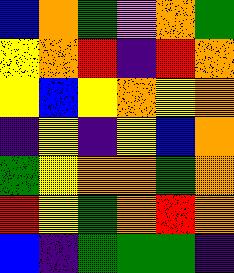[["blue", "orange", "green", "violet", "orange", "green"], ["yellow", "orange", "red", "indigo", "red", "orange"], ["yellow", "blue", "yellow", "orange", "yellow", "orange"], ["indigo", "yellow", "indigo", "yellow", "blue", "orange"], ["green", "yellow", "orange", "orange", "green", "orange"], ["red", "yellow", "green", "orange", "red", "orange"], ["blue", "indigo", "green", "green", "green", "indigo"]]